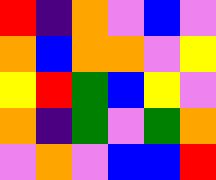[["red", "indigo", "orange", "violet", "blue", "violet"], ["orange", "blue", "orange", "orange", "violet", "yellow"], ["yellow", "red", "green", "blue", "yellow", "violet"], ["orange", "indigo", "green", "violet", "green", "orange"], ["violet", "orange", "violet", "blue", "blue", "red"]]